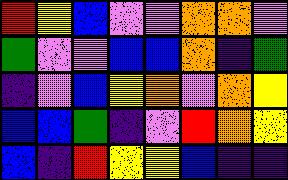[["red", "yellow", "blue", "violet", "violet", "orange", "orange", "violet"], ["green", "violet", "violet", "blue", "blue", "orange", "indigo", "green"], ["indigo", "violet", "blue", "yellow", "orange", "violet", "orange", "yellow"], ["blue", "blue", "green", "indigo", "violet", "red", "orange", "yellow"], ["blue", "indigo", "red", "yellow", "yellow", "blue", "indigo", "indigo"]]